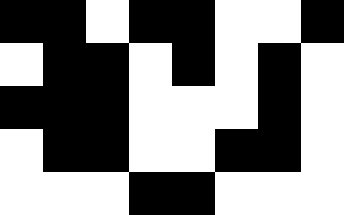[["black", "black", "white", "black", "black", "white", "white", "black"], ["white", "black", "black", "white", "black", "white", "black", "white"], ["black", "black", "black", "white", "white", "white", "black", "white"], ["white", "black", "black", "white", "white", "black", "black", "white"], ["white", "white", "white", "black", "black", "white", "white", "white"]]